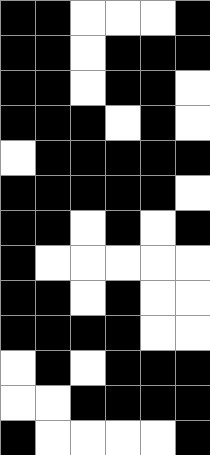[["black", "black", "white", "white", "white", "black"], ["black", "black", "white", "black", "black", "black"], ["black", "black", "white", "black", "black", "white"], ["black", "black", "black", "white", "black", "white"], ["white", "black", "black", "black", "black", "black"], ["black", "black", "black", "black", "black", "white"], ["black", "black", "white", "black", "white", "black"], ["black", "white", "white", "white", "white", "white"], ["black", "black", "white", "black", "white", "white"], ["black", "black", "black", "black", "white", "white"], ["white", "black", "white", "black", "black", "black"], ["white", "white", "black", "black", "black", "black"], ["black", "white", "white", "white", "white", "black"]]